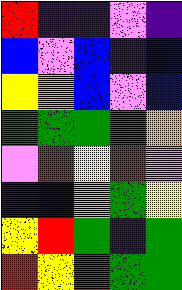[["red", "indigo", "indigo", "violet", "indigo"], ["blue", "violet", "blue", "indigo", "blue"], ["yellow", "orange", "blue", "violet", "blue"], ["green", "green", "green", "green", "orange"], ["violet", "red", "yellow", "red", "violet"], ["indigo", "blue", "orange", "green", "yellow"], ["yellow", "red", "green", "indigo", "green"], ["red", "yellow", "red", "green", "green"]]